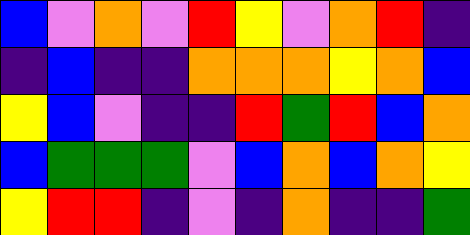[["blue", "violet", "orange", "violet", "red", "yellow", "violet", "orange", "red", "indigo"], ["indigo", "blue", "indigo", "indigo", "orange", "orange", "orange", "yellow", "orange", "blue"], ["yellow", "blue", "violet", "indigo", "indigo", "red", "green", "red", "blue", "orange"], ["blue", "green", "green", "green", "violet", "blue", "orange", "blue", "orange", "yellow"], ["yellow", "red", "red", "indigo", "violet", "indigo", "orange", "indigo", "indigo", "green"]]